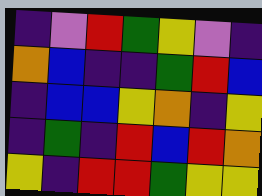[["indigo", "violet", "red", "green", "yellow", "violet", "indigo"], ["orange", "blue", "indigo", "indigo", "green", "red", "blue"], ["indigo", "blue", "blue", "yellow", "orange", "indigo", "yellow"], ["indigo", "green", "indigo", "red", "blue", "red", "orange"], ["yellow", "indigo", "red", "red", "green", "yellow", "yellow"]]